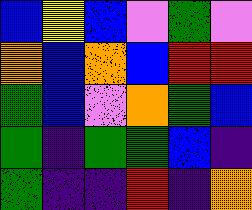[["blue", "yellow", "blue", "violet", "green", "violet"], ["orange", "blue", "orange", "blue", "red", "red"], ["green", "blue", "violet", "orange", "green", "blue"], ["green", "indigo", "green", "green", "blue", "indigo"], ["green", "indigo", "indigo", "red", "indigo", "orange"]]